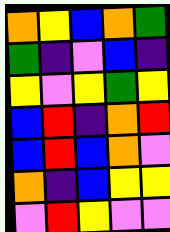[["orange", "yellow", "blue", "orange", "green"], ["green", "indigo", "violet", "blue", "indigo"], ["yellow", "violet", "yellow", "green", "yellow"], ["blue", "red", "indigo", "orange", "red"], ["blue", "red", "blue", "orange", "violet"], ["orange", "indigo", "blue", "yellow", "yellow"], ["violet", "red", "yellow", "violet", "violet"]]